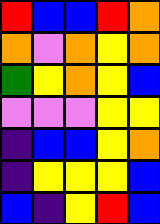[["red", "blue", "blue", "red", "orange"], ["orange", "violet", "orange", "yellow", "orange"], ["green", "yellow", "orange", "yellow", "blue"], ["violet", "violet", "violet", "yellow", "yellow"], ["indigo", "blue", "blue", "yellow", "orange"], ["indigo", "yellow", "yellow", "yellow", "blue"], ["blue", "indigo", "yellow", "red", "blue"]]